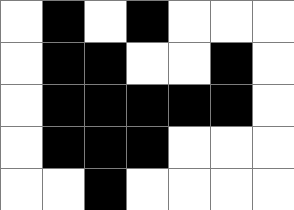[["white", "black", "white", "black", "white", "white", "white"], ["white", "black", "black", "white", "white", "black", "white"], ["white", "black", "black", "black", "black", "black", "white"], ["white", "black", "black", "black", "white", "white", "white"], ["white", "white", "black", "white", "white", "white", "white"]]